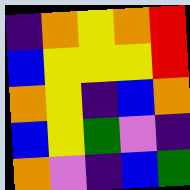[["indigo", "orange", "yellow", "orange", "red"], ["blue", "yellow", "yellow", "yellow", "red"], ["orange", "yellow", "indigo", "blue", "orange"], ["blue", "yellow", "green", "violet", "indigo"], ["orange", "violet", "indigo", "blue", "green"]]